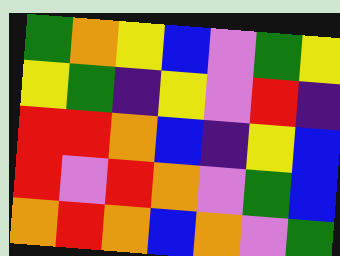[["green", "orange", "yellow", "blue", "violet", "green", "yellow"], ["yellow", "green", "indigo", "yellow", "violet", "red", "indigo"], ["red", "red", "orange", "blue", "indigo", "yellow", "blue"], ["red", "violet", "red", "orange", "violet", "green", "blue"], ["orange", "red", "orange", "blue", "orange", "violet", "green"]]